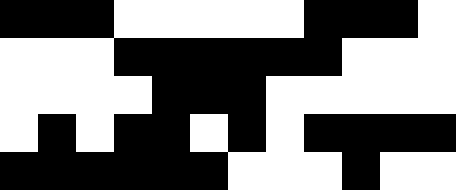[["black", "black", "black", "white", "white", "white", "white", "white", "black", "black", "black", "white"], ["white", "white", "white", "black", "black", "black", "black", "black", "black", "white", "white", "white"], ["white", "white", "white", "white", "black", "black", "black", "white", "white", "white", "white", "white"], ["white", "black", "white", "black", "black", "white", "black", "white", "black", "black", "black", "black"], ["black", "black", "black", "black", "black", "black", "white", "white", "white", "black", "white", "white"]]